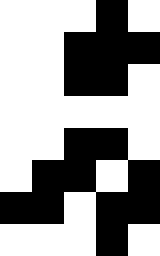[["white", "white", "white", "black", "white"], ["white", "white", "black", "black", "black"], ["white", "white", "black", "black", "white"], ["white", "white", "white", "white", "white"], ["white", "white", "black", "black", "white"], ["white", "black", "black", "white", "black"], ["black", "black", "white", "black", "black"], ["white", "white", "white", "black", "white"]]